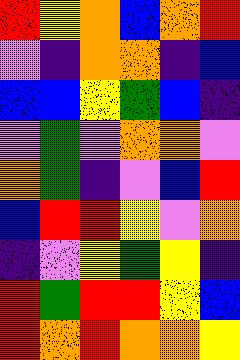[["red", "yellow", "orange", "blue", "orange", "red"], ["violet", "indigo", "orange", "orange", "indigo", "blue"], ["blue", "blue", "yellow", "green", "blue", "indigo"], ["violet", "green", "violet", "orange", "orange", "violet"], ["orange", "green", "indigo", "violet", "blue", "red"], ["blue", "red", "red", "yellow", "violet", "orange"], ["indigo", "violet", "yellow", "green", "yellow", "indigo"], ["red", "green", "red", "red", "yellow", "blue"], ["red", "orange", "red", "orange", "orange", "yellow"]]